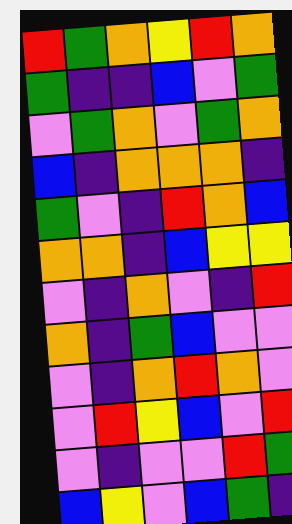[["red", "green", "orange", "yellow", "red", "orange"], ["green", "indigo", "indigo", "blue", "violet", "green"], ["violet", "green", "orange", "violet", "green", "orange"], ["blue", "indigo", "orange", "orange", "orange", "indigo"], ["green", "violet", "indigo", "red", "orange", "blue"], ["orange", "orange", "indigo", "blue", "yellow", "yellow"], ["violet", "indigo", "orange", "violet", "indigo", "red"], ["orange", "indigo", "green", "blue", "violet", "violet"], ["violet", "indigo", "orange", "red", "orange", "violet"], ["violet", "red", "yellow", "blue", "violet", "red"], ["violet", "indigo", "violet", "violet", "red", "green"], ["blue", "yellow", "violet", "blue", "green", "indigo"]]